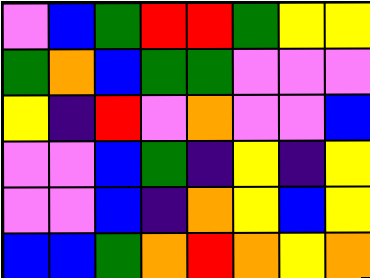[["violet", "blue", "green", "red", "red", "green", "yellow", "yellow"], ["green", "orange", "blue", "green", "green", "violet", "violet", "violet"], ["yellow", "indigo", "red", "violet", "orange", "violet", "violet", "blue"], ["violet", "violet", "blue", "green", "indigo", "yellow", "indigo", "yellow"], ["violet", "violet", "blue", "indigo", "orange", "yellow", "blue", "yellow"], ["blue", "blue", "green", "orange", "red", "orange", "yellow", "orange"]]